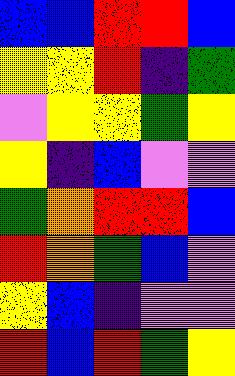[["blue", "blue", "red", "red", "blue"], ["yellow", "yellow", "red", "indigo", "green"], ["violet", "yellow", "yellow", "green", "yellow"], ["yellow", "indigo", "blue", "violet", "violet"], ["green", "orange", "red", "red", "blue"], ["red", "orange", "green", "blue", "violet"], ["yellow", "blue", "indigo", "violet", "violet"], ["red", "blue", "red", "green", "yellow"]]